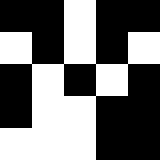[["black", "black", "white", "black", "black"], ["white", "black", "white", "black", "white"], ["black", "white", "black", "white", "black"], ["black", "white", "white", "black", "black"], ["white", "white", "white", "black", "black"]]